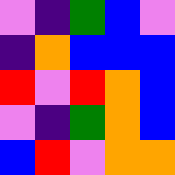[["violet", "indigo", "green", "blue", "violet"], ["indigo", "orange", "blue", "blue", "blue"], ["red", "violet", "red", "orange", "blue"], ["violet", "indigo", "green", "orange", "blue"], ["blue", "red", "violet", "orange", "orange"]]